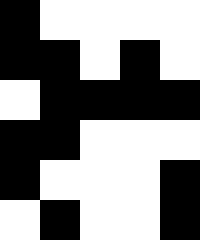[["black", "white", "white", "white", "white"], ["black", "black", "white", "black", "white"], ["white", "black", "black", "black", "black"], ["black", "black", "white", "white", "white"], ["black", "white", "white", "white", "black"], ["white", "black", "white", "white", "black"]]